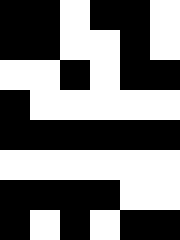[["black", "black", "white", "black", "black", "white"], ["black", "black", "white", "white", "black", "white"], ["white", "white", "black", "white", "black", "black"], ["black", "white", "white", "white", "white", "white"], ["black", "black", "black", "black", "black", "black"], ["white", "white", "white", "white", "white", "white"], ["black", "black", "black", "black", "white", "white"], ["black", "white", "black", "white", "black", "black"]]